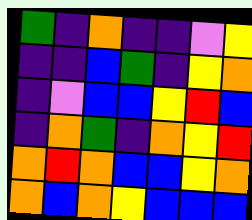[["green", "indigo", "orange", "indigo", "indigo", "violet", "yellow"], ["indigo", "indigo", "blue", "green", "indigo", "yellow", "orange"], ["indigo", "violet", "blue", "blue", "yellow", "red", "blue"], ["indigo", "orange", "green", "indigo", "orange", "yellow", "red"], ["orange", "red", "orange", "blue", "blue", "yellow", "orange"], ["orange", "blue", "orange", "yellow", "blue", "blue", "blue"]]